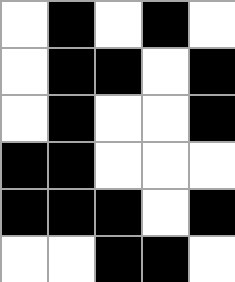[["white", "black", "white", "black", "white"], ["white", "black", "black", "white", "black"], ["white", "black", "white", "white", "black"], ["black", "black", "white", "white", "white"], ["black", "black", "black", "white", "black"], ["white", "white", "black", "black", "white"]]